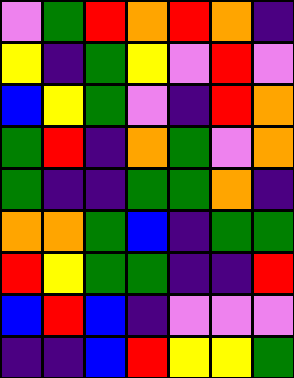[["violet", "green", "red", "orange", "red", "orange", "indigo"], ["yellow", "indigo", "green", "yellow", "violet", "red", "violet"], ["blue", "yellow", "green", "violet", "indigo", "red", "orange"], ["green", "red", "indigo", "orange", "green", "violet", "orange"], ["green", "indigo", "indigo", "green", "green", "orange", "indigo"], ["orange", "orange", "green", "blue", "indigo", "green", "green"], ["red", "yellow", "green", "green", "indigo", "indigo", "red"], ["blue", "red", "blue", "indigo", "violet", "violet", "violet"], ["indigo", "indigo", "blue", "red", "yellow", "yellow", "green"]]